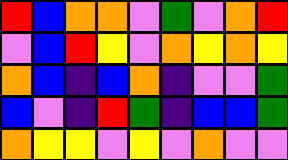[["red", "blue", "orange", "orange", "violet", "green", "violet", "orange", "red"], ["violet", "blue", "red", "yellow", "violet", "orange", "yellow", "orange", "yellow"], ["orange", "blue", "indigo", "blue", "orange", "indigo", "violet", "violet", "green"], ["blue", "violet", "indigo", "red", "green", "indigo", "blue", "blue", "green"], ["orange", "yellow", "yellow", "violet", "yellow", "violet", "orange", "violet", "violet"]]